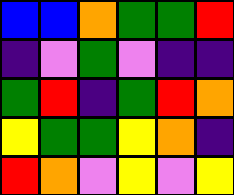[["blue", "blue", "orange", "green", "green", "red"], ["indigo", "violet", "green", "violet", "indigo", "indigo"], ["green", "red", "indigo", "green", "red", "orange"], ["yellow", "green", "green", "yellow", "orange", "indigo"], ["red", "orange", "violet", "yellow", "violet", "yellow"]]